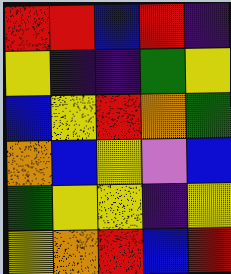[["red", "red", "blue", "red", "indigo"], ["yellow", "indigo", "indigo", "green", "yellow"], ["blue", "yellow", "red", "orange", "green"], ["orange", "blue", "yellow", "violet", "blue"], ["green", "yellow", "yellow", "indigo", "yellow"], ["yellow", "orange", "red", "blue", "red"]]